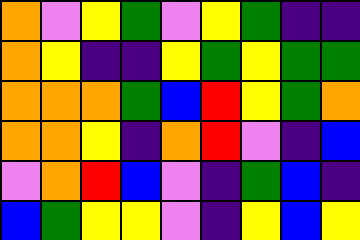[["orange", "violet", "yellow", "green", "violet", "yellow", "green", "indigo", "indigo"], ["orange", "yellow", "indigo", "indigo", "yellow", "green", "yellow", "green", "green"], ["orange", "orange", "orange", "green", "blue", "red", "yellow", "green", "orange"], ["orange", "orange", "yellow", "indigo", "orange", "red", "violet", "indigo", "blue"], ["violet", "orange", "red", "blue", "violet", "indigo", "green", "blue", "indigo"], ["blue", "green", "yellow", "yellow", "violet", "indigo", "yellow", "blue", "yellow"]]